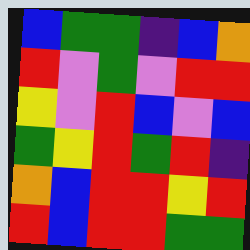[["blue", "green", "green", "indigo", "blue", "orange"], ["red", "violet", "green", "violet", "red", "red"], ["yellow", "violet", "red", "blue", "violet", "blue"], ["green", "yellow", "red", "green", "red", "indigo"], ["orange", "blue", "red", "red", "yellow", "red"], ["red", "blue", "red", "red", "green", "green"]]